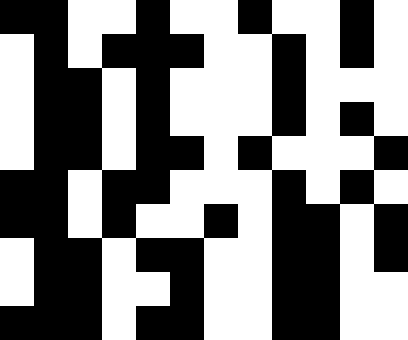[["black", "black", "white", "white", "black", "white", "white", "black", "white", "white", "black", "white"], ["white", "black", "white", "black", "black", "black", "white", "white", "black", "white", "black", "white"], ["white", "black", "black", "white", "black", "white", "white", "white", "black", "white", "white", "white"], ["white", "black", "black", "white", "black", "white", "white", "white", "black", "white", "black", "white"], ["white", "black", "black", "white", "black", "black", "white", "black", "white", "white", "white", "black"], ["black", "black", "white", "black", "black", "white", "white", "white", "black", "white", "black", "white"], ["black", "black", "white", "black", "white", "white", "black", "white", "black", "black", "white", "black"], ["white", "black", "black", "white", "black", "black", "white", "white", "black", "black", "white", "black"], ["white", "black", "black", "white", "white", "black", "white", "white", "black", "black", "white", "white"], ["black", "black", "black", "white", "black", "black", "white", "white", "black", "black", "white", "white"]]